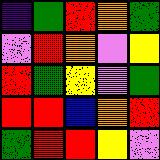[["indigo", "green", "red", "orange", "green"], ["violet", "red", "orange", "violet", "yellow"], ["red", "green", "yellow", "violet", "green"], ["red", "red", "blue", "orange", "red"], ["green", "red", "red", "yellow", "violet"]]